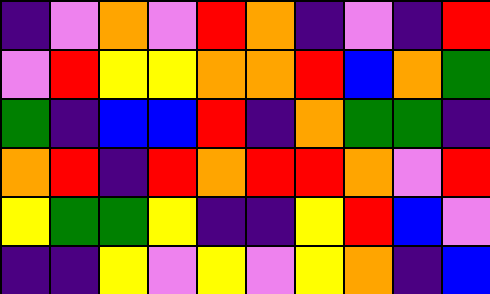[["indigo", "violet", "orange", "violet", "red", "orange", "indigo", "violet", "indigo", "red"], ["violet", "red", "yellow", "yellow", "orange", "orange", "red", "blue", "orange", "green"], ["green", "indigo", "blue", "blue", "red", "indigo", "orange", "green", "green", "indigo"], ["orange", "red", "indigo", "red", "orange", "red", "red", "orange", "violet", "red"], ["yellow", "green", "green", "yellow", "indigo", "indigo", "yellow", "red", "blue", "violet"], ["indigo", "indigo", "yellow", "violet", "yellow", "violet", "yellow", "orange", "indigo", "blue"]]